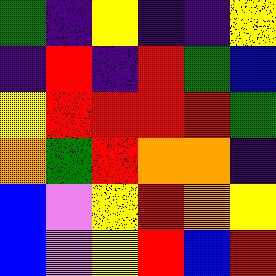[["green", "indigo", "yellow", "indigo", "indigo", "yellow"], ["indigo", "red", "indigo", "red", "green", "blue"], ["yellow", "red", "red", "red", "red", "green"], ["orange", "green", "red", "orange", "orange", "indigo"], ["blue", "violet", "yellow", "red", "orange", "yellow"], ["blue", "violet", "yellow", "red", "blue", "red"]]